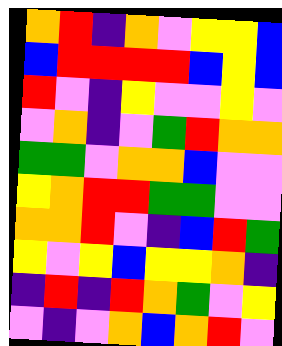[["orange", "red", "indigo", "orange", "violet", "yellow", "yellow", "blue"], ["blue", "red", "red", "red", "red", "blue", "yellow", "blue"], ["red", "violet", "indigo", "yellow", "violet", "violet", "yellow", "violet"], ["violet", "orange", "indigo", "violet", "green", "red", "orange", "orange"], ["green", "green", "violet", "orange", "orange", "blue", "violet", "violet"], ["yellow", "orange", "red", "red", "green", "green", "violet", "violet"], ["orange", "orange", "red", "violet", "indigo", "blue", "red", "green"], ["yellow", "violet", "yellow", "blue", "yellow", "yellow", "orange", "indigo"], ["indigo", "red", "indigo", "red", "orange", "green", "violet", "yellow"], ["violet", "indigo", "violet", "orange", "blue", "orange", "red", "violet"]]